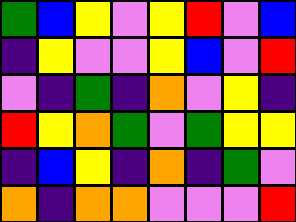[["green", "blue", "yellow", "violet", "yellow", "red", "violet", "blue"], ["indigo", "yellow", "violet", "violet", "yellow", "blue", "violet", "red"], ["violet", "indigo", "green", "indigo", "orange", "violet", "yellow", "indigo"], ["red", "yellow", "orange", "green", "violet", "green", "yellow", "yellow"], ["indigo", "blue", "yellow", "indigo", "orange", "indigo", "green", "violet"], ["orange", "indigo", "orange", "orange", "violet", "violet", "violet", "red"]]